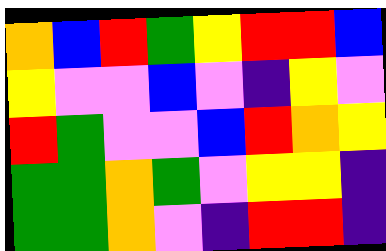[["orange", "blue", "red", "green", "yellow", "red", "red", "blue"], ["yellow", "violet", "violet", "blue", "violet", "indigo", "yellow", "violet"], ["red", "green", "violet", "violet", "blue", "red", "orange", "yellow"], ["green", "green", "orange", "green", "violet", "yellow", "yellow", "indigo"], ["green", "green", "orange", "violet", "indigo", "red", "red", "indigo"]]